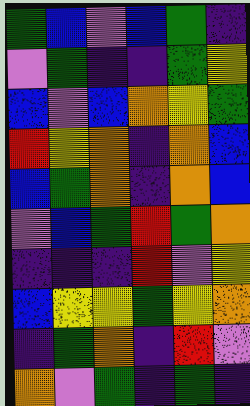[["green", "blue", "violet", "blue", "green", "indigo"], ["violet", "green", "indigo", "indigo", "green", "yellow"], ["blue", "violet", "blue", "orange", "yellow", "green"], ["red", "yellow", "orange", "indigo", "orange", "blue"], ["blue", "green", "orange", "indigo", "orange", "blue"], ["violet", "blue", "green", "red", "green", "orange"], ["indigo", "indigo", "indigo", "red", "violet", "yellow"], ["blue", "yellow", "yellow", "green", "yellow", "orange"], ["indigo", "green", "orange", "indigo", "red", "violet"], ["orange", "violet", "green", "indigo", "green", "indigo"]]